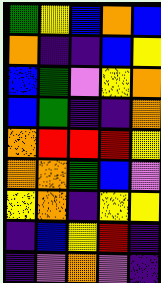[["green", "yellow", "blue", "orange", "blue"], ["orange", "indigo", "indigo", "blue", "yellow"], ["blue", "green", "violet", "yellow", "orange"], ["blue", "green", "indigo", "indigo", "orange"], ["orange", "red", "red", "red", "yellow"], ["orange", "orange", "green", "blue", "violet"], ["yellow", "orange", "indigo", "yellow", "yellow"], ["indigo", "blue", "yellow", "red", "indigo"], ["indigo", "violet", "orange", "violet", "indigo"]]